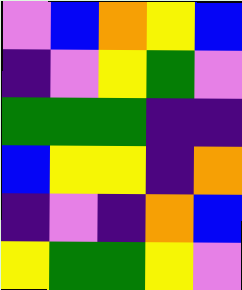[["violet", "blue", "orange", "yellow", "blue"], ["indigo", "violet", "yellow", "green", "violet"], ["green", "green", "green", "indigo", "indigo"], ["blue", "yellow", "yellow", "indigo", "orange"], ["indigo", "violet", "indigo", "orange", "blue"], ["yellow", "green", "green", "yellow", "violet"]]